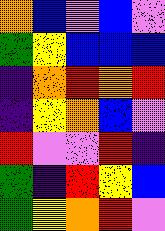[["orange", "blue", "violet", "blue", "violet"], ["green", "yellow", "blue", "blue", "blue"], ["indigo", "orange", "red", "orange", "red"], ["indigo", "yellow", "orange", "blue", "violet"], ["red", "violet", "violet", "red", "indigo"], ["green", "indigo", "red", "yellow", "blue"], ["green", "yellow", "orange", "red", "violet"]]